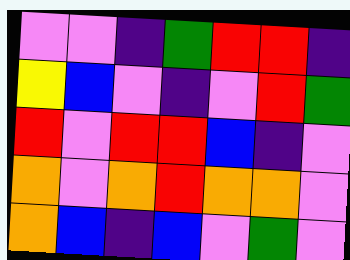[["violet", "violet", "indigo", "green", "red", "red", "indigo"], ["yellow", "blue", "violet", "indigo", "violet", "red", "green"], ["red", "violet", "red", "red", "blue", "indigo", "violet"], ["orange", "violet", "orange", "red", "orange", "orange", "violet"], ["orange", "blue", "indigo", "blue", "violet", "green", "violet"]]